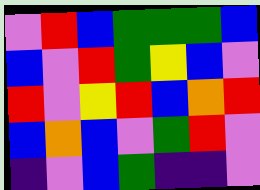[["violet", "red", "blue", "green", "green", "green", "blue"], ["blue", "violet", "red", "green", "yellow", "blue", "violet"], ["red", "violet", "yellow", "red", "blue", "orange", "red"], ["blue", "orange", "blue", "violet", "green", "red", "violet"], ["indigo", "violet", "blue", "green", "indigo", "indigo", "violet"]]